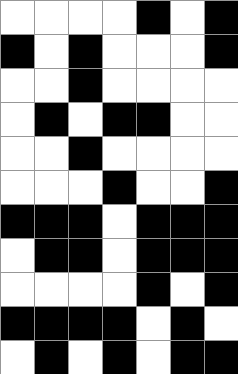[["white", "white", "white", "white", "black", "white", "black"], ["black", "white", "black", "white", "white", "white", "black"], ["white", "white", "black", "white", "white", "white", "white"], ["white", "black", "white", "black", "black", "white", "white"], ["white", "white", "black", "white", "white", "white", "white"], ["white", "white", "white", "black", "white", "white", "black"], ["black", "black", "black", "white", "black", "black", "black"], ["white", "black", "black", "white", "black", "black", "black"], ["white", "white", "white", "white", "black", "white", "black"], ["black", "black", "black", "black", "white", "black", "white"], ["white", "black", "white", "black", "white", "black", "black"]]